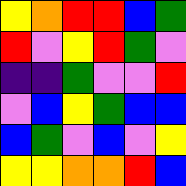[["yellow", "orange", "red", "red", "blue", "green"], ["red", "violet", "yellow", "red", "green", "violet"], ["indigo", "indigo", "green", "violet", "violet", "red"], ["violet", "blue", "yellow", "green", "blue", "blue"], ["blue", "green", "violet", "blue", "violet", "yellow"], ["yellow", "yellow", "orange", "orange", "red", "blue"]]